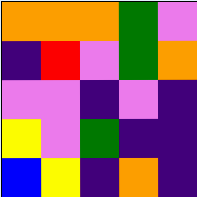[["orange", "orange", "orange", "green", "violet"], ["indigo", "red", "violet", "green", "orange"], ["violet", "violet", "indigo", "violet", "indigo"], ["yellow", "violet", "green", "indigo", "indigo"], ["blue", "yellow", "indigo", "orange", "indigo"]]